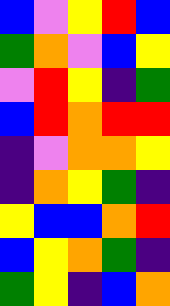[["blue", "violet", "yellow", "red", "blue"], ["green", "orange", "violet", "blue", "yellow"], ["violet", "red", "yellow", "indigo", "green"], ["blue", "red", "orange", "red", "red"], ["indigo", "violet", "orange", "orange", "yellow"], ["indigo", "orange", "yellow", "green", "indigo"], ["yellow", "blue", "blue", "orange", "red"], ["blue", "yellow", "orange", "green", "indigo"], ["green", "yellow", "indigo", "blue", "orange"]]